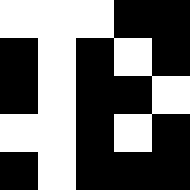[["white", "white", "white", "black", "black"], ["black", "white", "black", "white", "black"], ["black", "white", "black", "black", "white"], ["white", "white", "black", "white", "black"], ["black", "white", "black", "black", "black"]]